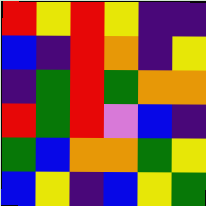[["red", "yellow", "red", "yellow", "indigo", "indigo"], ["blue", "indigo", "red", "orange", "indigo", "yellow"], ["indigo", "green", "red", "green", "orange", "orange"], ["red", "green", "red", "violet", "blue", "indigo"], ["green", "blue", "orange", "orange", "green", "yellow"], ["blue", "yellow", "indigo", "blue", "yellow", "green"]]